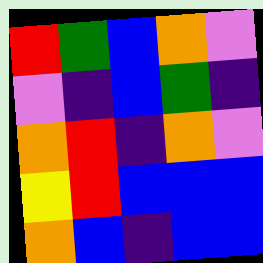[["red", "green", "blue", "orange", "violet"], ["violet", "indigo", "blue", "green", "indigo"], ["orange", "red", "indigo", "orange", "violet"], ["yellow", "red", "blue", "blue", "blue"], ["orange", "blue", "indigo", "blue", "blue"]]